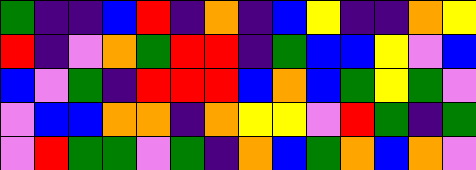[["green", "indigo", "indigo", "blue", "red", "indigo", "orange", "indigo", "blue", "yellow", "indigo", "indigo", "orange", "yellow"], ["red", "indigo", "violet", "orange", "green", "red", "red", "indigo", "green", "blue", "blue", "yellow", "violet", "blue"], ["blue", "violet", "green", "indigo", "red", "red", "red", "blue", "orange", "blue", "green", "yellow", "green", "violet"], ["violet", "blue", "blue", "orange", "orange", "indigo", "orange", "yellow", "yellow", "violet", "red", "green", "indigo", "green"], ["violet", "red", "green", "green", "violet", "green", "indigo", "orange", "blue", "green", "orange", "blue", "orange", "violet"]]